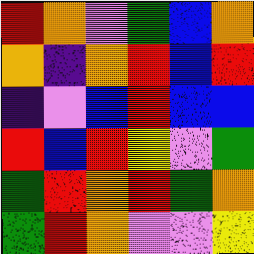[["red", "orange", "violet", "green", "blue", "orange"], ["orange", "indigo", "orange", "red", "blue", "red"], ["indigo", "violet", "blue", "red", "blue", "blue"], ["red", "blue", "red", "yellow", "violet", "green"], ["green", "red", "orange", "red", "green", "orange"], ["green", "red", "orange", "violet", "violet", "yellow"]]